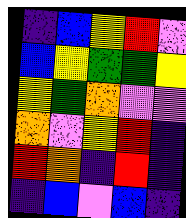[["indigo", "blue", "yellow", "red", "violet"], ["blue", "yellow", "green", "green", "yellow"], ["yellow", "green", "orange", "violet", "violet"], ["orange", "violet", "yellow", "red", "indigo"], ["red", "orange", "indigo", "red", "indigo"], ["indigo", "blue", "violet", "blue", "indigo"]]